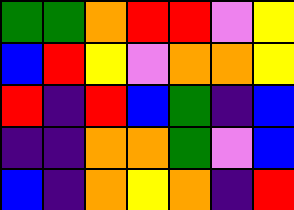[["green", "green", "orange", "red", "red", "violet", "yellow"], ["blue", "red", "yellow", "violet", "orange", "orange", "yellow"], ["red", "indigo", "red", "blue", "green", "indigo", "blue"], ["indigo", "indigo", "orange", "orange", "green", "violet", "blue"], ["blue", "indigo", "orange", "yellow", "orange", "indigo", "red"]]